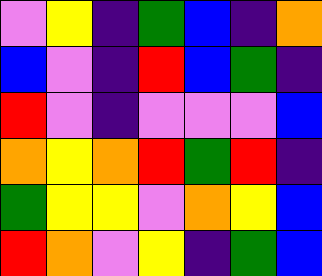[["violet", "yellow", "indigo", "green", "blue", "indigo", "orange"], ["blue", "violet", "indigo", "red", "blue", "green", "indigo"], ["red", "violet", "indigo", "violet", "violet", "violet", "blue"], ["orange", "yellow", "orange", "red", "green", "red", "indigo"], ["green", "yellow", "yellow", "violet", "orange", "yellow", "blue"], ["red", "orange", "violet", "yellow", "indigo", "green", "blue"]]